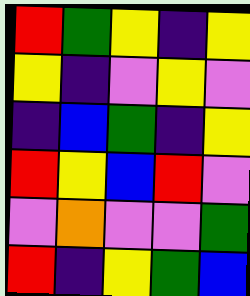[["red", "green", "yellow", "indigo", "yellow"], ["yellow", "indigo", "violet", "yellow", "violet"], ["indigo", "blue", "green", "indigo", "yellow"], ["red", "yellow", "blue", "red", "violet"], ["violet", "orange", "violet", "violet", "green"], ["red", "indigo", "yellow", "green", "blue"]]